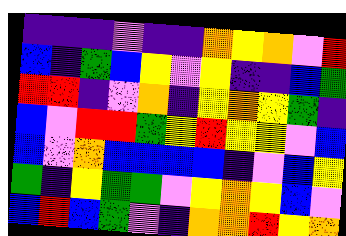[["indigo", "indigo", "indigo", "violet", "indigo", "indigo", "orange", "yellow", "orange", "violet", "red"], ["blue", "indigo", "green", "blue", "yellow", "violet", "yellow", "indigo", "indigo", "blue", "green"], ["red", "red", "indigo", "violet", "orange", "indigo", "yellow", "orange", "yellow", "green", "indigo"], ["blue", "violet", "red", "red", "green", "yellow", "red", "yellow", "yellow", "violet", "blue"], ["blue", "violet", "orange", "blue", "blue", "blue", "blue", "indigo", "violet", "blue", "yellow"], ["green", "indigo", "yellow", "green", "green", "violet", "yellow", "orange", "yellow", "blue", "violet"], ["blue", "red", "blue", "green", "violet", "indigo", "orange", "orange", "red", "yellow", "orange"]]